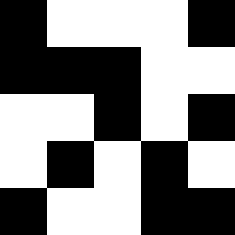[["black", "white", "white", "white", "black"], ["black", "black", "black", "white", "white"], ["white", "white", "black", "white", "black"], ["white", "black", "white", "black", "white"], ["black", "white", "white", "black", "black"]]